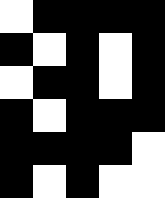[["white", "black", "black", "black", "black"], ["black", "white", "black", "white", "black"], ["white", "black", "black", "white", "black"], ["black", "white", "black", "black", "black"], ["black", "black", "black", "black", "white"], ["black", "white", "black", "white", "white"]]